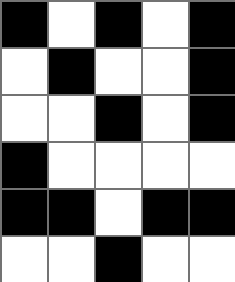[["black", "white", "black", "white", "black"], ["white", "black", "white", "white", "black"], ["white", "white", "black", "white", "black"], ["black", "white", "white", "white", "white"], ["black", "black", "white", "black", "black"], ["white", "white", "black", "white", "white"]]